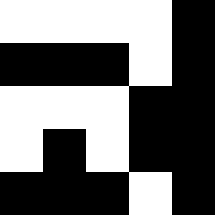[["white", "white", "white", "white", "black"], ["black", "black", "black", "white", "black"], ["white", "white", "white", "black", "black"], ["white", "black", "white", "black", "black"], ["black", "black", "black", "white", "black"]]